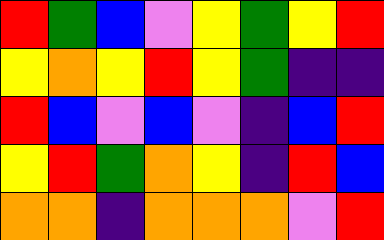[["red", "green", "blue", "violet", "yellow", "green", "yellow", "red"], ["yellow", "orange", "yellow", "red", "yellow", "green", "indigo", "indigo"], ["red", "blue", "violet", "blue", "violet", "indigo", "blue", "red"], ["yellow", "red", "green", "orange", "yellow", "indigo", "red", "blue"], ["orange", "orange", "indigo", "orange", "orange", "orange", "violet", "red"]]